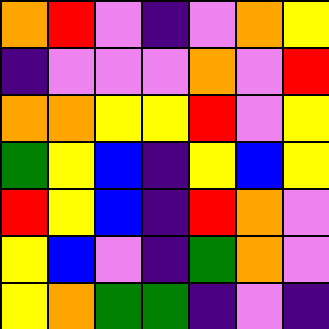[["orange", "red", "violet", "indigo", "violet", "orange", "yellow"], ["indigo", "violet", "violet", "violet", "orange", "violet", "red"], ["orange", "orange", "yellow", "yellow", "red", "violet", "yellow"], ["green", "yellow", "blue", "indigo", "yellow", "blue", "yellow"], ["red", "yellow", "blue", "indigo", "red", "orange", "violet"], ["yellow", "blue", "violet", "indigo", "green", "orange", "violet"], ["yellow", "orange", "green", "green", "indigo", "violet", "indigo"]]